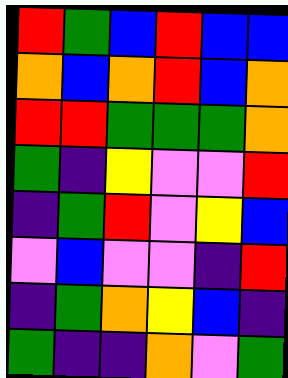[["red", "green", "blue", "red", "blue", "blue"], ["orange", "blue", "orange", "red", "blue", "orange"], ["red", "red", "green", "green", "green", "orange"], ["green", "indigo", "yellow", "violet", "violet", "red"], ["indigo", "green", "red", "violet", "yellow", "blue"], ["violet", "blue", "violet", "violet", "indigo", "red"], ["indigo", "green", "orange", "yellow", "blue", "indigo"], ["green", "indigo", "indigo", "orange", "violet", "green"]]